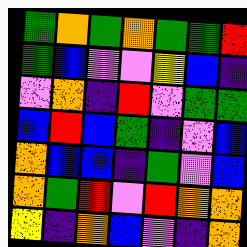[["green", "orange", "green", "orange", "green", "green", "red"], ["green", "blue", "violet", "violet", "yellow", "blue", "indigo"], ["violet", "orange", "indigo", "red", "violet", "green", "green"], ["blue", "red", "blue", "green", "indigo", "violet", "blue"], ["orange", "blue", "blue", "indigo", "green", "violet", "blue"], ["orange", "green", "red", "violet", "red", "orange", "orange"], ["yellow", "indigo", "orange", "blue", "violet", "indigo", "orange"]]